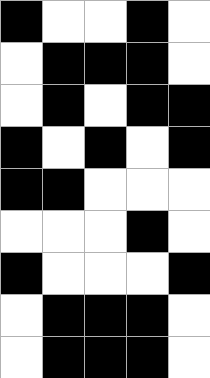[["black", "white", "white", "black", "white"], ["white", "black", "black", "black", "white"], ["white", "black", "white", "black", "black"], ["black", "white", "black", "white", "black"], ["black", "black", "white", "white", "white"], ["white", "white", "white", "black", "white"], ["black", "white", "white", "white", "black"], ["white", "black", "black", "black", "white"], ["white", "black", "black", "black", "white"]]